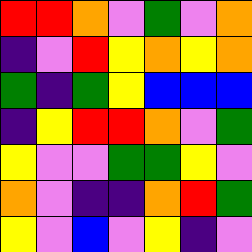[["red", "red", "orange", "violet", "green", "violet", "orange"], ["indigo", "violet", "red", "yellow", "orange", "yellow", "orange"], ["green", "indigo", "green", "yellow", "blue", "blue", "blue"], ["indigo", "yellow", "red", "red", "orange", "violet", "green"], ["yellow", "violet", "violet", "green", "green", "yellow", "violet"], ["orange", "violet", "indigo", "indigo", "orange", "red", "green"], ["yellow", "violet", "blue", "violet", "yellow", "indigo", "violet"]]